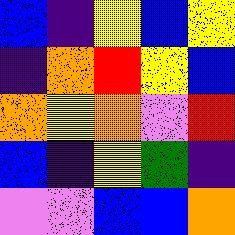[["blue", "indigo", "yellow", "blue", "yellow"], ["indigo", "orange", "red", "yellow", "blue"], ["orange", "yellow", "orange", "violet", "red"], ["blue", "indigo", "yellow", "green", "indigo"], ["violet", "violet", "blue", "blue", "orange"]]